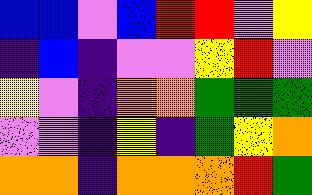[["blue", "blue", "violet", "blue", "red", "red", "violet", "yellow"], ["indigo", "blue", "indigo", "violet", "violet", "yellow", "red", "violet"], ["yellow", "violet", "indigo", "orange", "orange", "green", "green", "green"], ["violet", "violet", "indigo", "yellow", "indigo", "green", "yellow", "orange"], ["orange", "orange", "indigo", "orange", "orange", "orange", "red", "green"]]